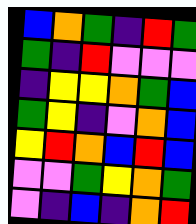[["blue", "orange", "green", "indigo", "red", "green"], ["green", "indigo", "red", "violet", "violet", "violet"], ["indigo", "yellow", "yellow", "orange", "green", "blue"], ["green", "yellow", "indigo", "violet", "orange", "blue"], ["yellow", "red", "orange", "blue", "red", "blue"], ["violet", "violet", "green", "yellow", "orange", "green"], ["violet", "indigo", "blue", "indigo", "orange", "red"]]